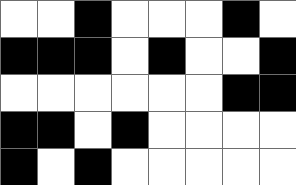[["white", "white", "black", "white", "white", "white", "black", "white"], ["black", "black", "black", "white", "black", "white", "white", "black"], ["white", "white", "white", "white", "white", "white", "black", "black"], ["black", "black", "white", "black", "white", "white", "white", "white"], ["black", "white", "black", "white", "white", "white", "white", "white"]]